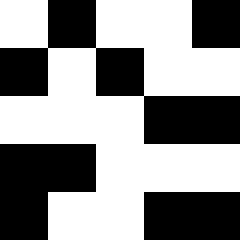[["white", "black", "white", "white", "black"], ["black", "white", "black", "white", "white"], ["white", "white", "white", "black", "black"], ["black", "black", "white", "white", "white"], ["black", "white", "white", "black", "black"]]